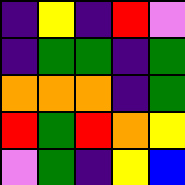[["indigo", "yellow", "indigo", "red", "violet"], ["indigo", "green", "green", "indigo", "green"], ["orange", "orange", "orange", "indigo", "green"], ["red", "green", "red", "orange", "yellow"], ["violet", "green", "indigo", "yellow", "blue"]]